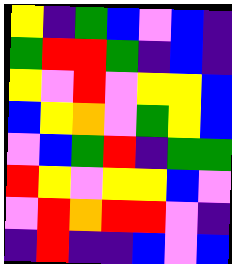[["yellow", "indigo", "green", "blue", "violet", "blue", "indigo"], ["green", "red", "red", "green", "indigo", "blue", "indigo"], ["yellow", "violet", "red", "violet", "yellow", "yellow", "blue"], ["blue", "yellow", "orange", "violet", "green", "yellow", "blue"], ["violet", "blue", "green", "red", "indigo", "green", "green"], ["red", "yellow", "violet", "yellow", "yellow", "blue", "violet"], ["violet", "red", "orange", "red", "red", "violet", "indigo"], ["indigo", "red", "indigo", "indigo", "blue", "violet", "blue"]]